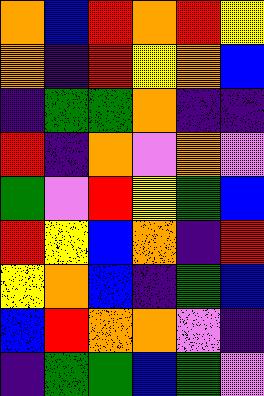[["orange", "blue", "red", "orange", "red", "yellow"], ["orange", "indigo", "red", "yellow", "orange", "blue"], ["indigo", "green", "green", "orange", "indigo", "indigo"], ["red", "indigo", "orange", "violet", "orange", "violet"], ["green", "violet", "red", "yellow", "green", "blue"], ["red", "yellow", "blue", "orange", "indigo", "red"], ["yellow", "orange", "blue", "indigo", "green", "blue"], ["blue", "red", "orange", "orange", "violet", "indigo"], ["indigo", "green", "green", "blue", "green", "violet"]]